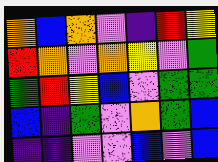[["orange", "blue", "orange", "violet", "indigo", "red", "yellow"], ["red", "orange", "violet", "orange", "yellow", "violet", "green"], ["green", "red", "yellow", "blue", "violet", "green", "green"], ["blue", "indigo", "green", "violet", "orange", "green", "blue"], ["indigo", "indigo", "violet", "violet", "blue", "violet", "blue"]]